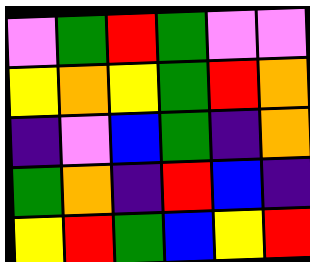[["violet", "green", "red", "green", "violet", "violet"], ["yellow", "orange", "yellow", "green", "red", "orange"], ["indigo", "violet", "blue", "green", "indigo", "orange"], ["green", "orange", "indigo", "red", "blue", "indigo"], ["yellow", "red", "green", "blue", "yellow", "red"]]